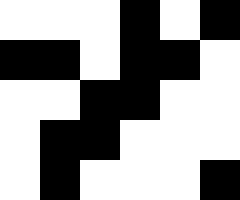[["white", "white", "white", "black", "white", "black"], ["black", "black", "white", "black", "black", "white"], ["white", "white", "black", "black", "white", "white"], ["white", "black", "black", "white", "white", "white"], ["white", "black", "white", "white", "white", "black"]]